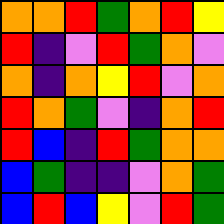[["orange", "orange", "red", "green", "orange", "red", "yellow"], ["red", "indigo", "violet", "red", "green", "orange", "violet"], ["orange", "indigo", "orange", "yellow", "red", "violet", "orange"], ["red", "orange", "green", "violet", "indigo", "orange", "red"], ["red", "blue", "indigo", "red", "green", "orange", "orange"], ["blue", "green", "indigo", "indigo", "violet", "orange", "green"], ["blue", "red", "blue", "yellow", "violet", "red", "green"]]